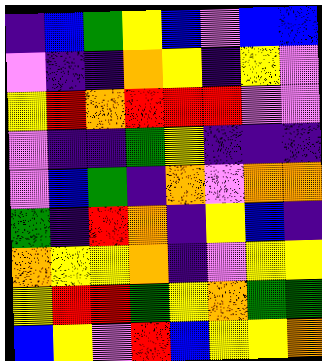[["indigo", "blue", "green", "yellow", "blue", "violet", "blue", "blue"], ["violet", "indigo", "indigo", "orange", "yellow", "indigo", "yellow", "violet"], ["yellow", "red", "orange", "red", "red", "red", "violet", "violet"], ["violet", "indigo", "indigo", "green", "yellow", "indigo", "indigo", "indigo"], ["violet", "blue", "green", "indigo", "orange", "violet", "orange", "orange"], ["green", "indigo", "red", "orange", "indigo", "yellow", "blue", "indigo"], ["orange", "yellow", "yellow", "orange", "indigo", "violet", "yellow", "yellow"], ["yellow", "red", "red", "green", "yellow", "orange", "green", "green"], ["blue", "yellow", "violet", "red", "blue", "yellow", "yellow", "orange"]]